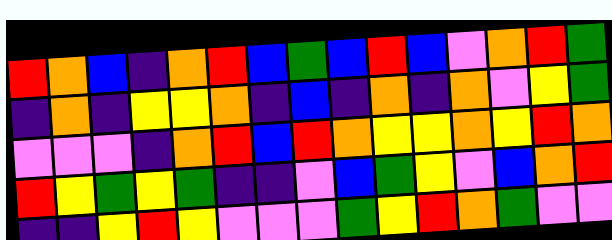[["red", "orange", "blue", "indigo", "orange", "red", "blue", "green", "blue", "red", "blue", "violet", "orange", "red", "green"], ["indigo", "orange", "indigo", "yellow", "yellow", "orange", "indigo", "blue", "indigo", "orange", "indigo", "orange", "violet", "yellow", "green"], ["violet", "violet", "violet", "indigo", "orange", "red", "blue", "red", "orange", "yellow", "yellow", "orange", "yellow", "red", "orange"], ["red", "yellow", "green", "yellow", "green", "indigo", "indigo", "violet", "blue", "green", "yellow", "violet", "blue", "orange", "red"], ["indigo", "indigo", "yellow", "red", "yellow", "violet", "violet", "violet", "green", "yellow", "red", "orange", "green", "violet", "violet"]]